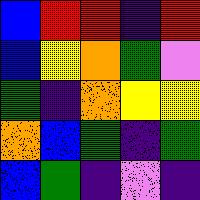[["blue", "red", "red", "indigo", "red"], ["blue", "yellow", "orange", "green", "violet"], ["green", "indigo", "orange", "yellow", "yellow"], ["orange", "blue", "green", "indigo", "green"], ["blue", "green", "indigo", "violet", "indigo"]]